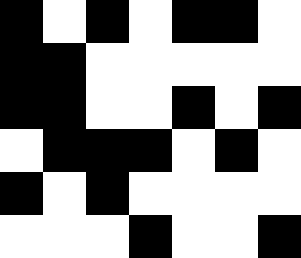[["black", "white", "black", "white", "black", "black", "white"], ["black", "black", "white", "white", "white", "white", "white"], ["black", "black", "white", "white", "black", "white", "black"], ["white", "black", "black", "black", "white", "black", "white"], ["black", "white", "black", "white", "white", "white", "white"], ["white", "white", "white", "black", "white", "white", "black"]]